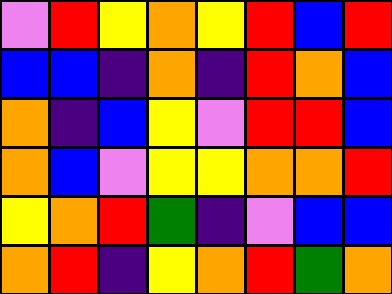[["violet", "red", "yellow", "orange", "yellow", "red", "blue", "red"], ["blue", "blue", "indigo", "orange", "indigo", "red", "orange", "blue"], ["orange", "indigo", "blue", "yellow", "violet", "red", "red", "blue"], ["orange", "blue", "violet", "yellow", "yellow", "orange", "orange", "red"], ["yellow", "orange", "red", "green", "indigo", "violet", "blue", "blue"], ["orange", "red", "indigo", "yellow", "orange", "red", "green", "orange"]]